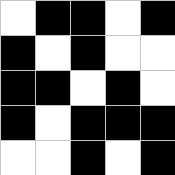[["white", "black", "black", "white", "black"], ["black", "white", "black", "white", "white"], ["black", "black", "white", "black", "white"], ["black", "white", "black", "black", "black"], ["white", "white", "black", "white", "black"]]